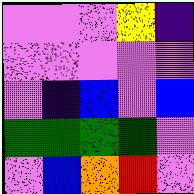[["violet", "violet", "violet", "yellow", "indigo"], ["violet", "violet", "violet", "violet", "violet"], ["violet", "indigo", "blue", "violet", "blue"], ["green", "green", "green", "green", "violet"], ["violet", "blue", "orange", "red", "violet"]]